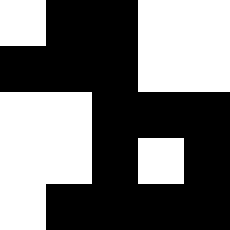[["white", "black", "black", "white", "white"], ["black", "black", "black", "white", "white"], ["white", "white", "black", "black", "black"], ["white", "white", "black", "white", "black"], ["white", "black", "black", "black", "black"]]